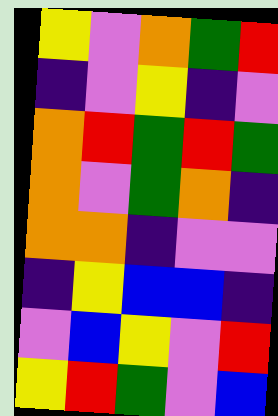[["yellow", "violet", "orange", "green", "red"], ["indigo", "violet", "yellow", "indigo", "violet"], ["orange", "red", "green", "red", "green"], ["orange", "violet", "green", "orange", "indigo"], ["orange", "orange", "indigo", "violet", "violet"], ["indigo", "yellow", "blue", "blue", "indigo"], ["violet", "blue", "yellow", "violet", "red"], ["yellow", "red", "green", "violet", "blue"]]